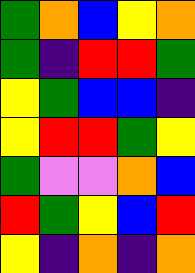[["green", "orange", "blue", "yellow", "orange"], ["green", "indigo", "red", "red", "green"], ["yellow", "green", "blue", "blue", "indigo"], ["yellow", "red", "red", "green", "yellow"], ["green", "violet", "violet", "orange", "blue"], ["red", "green", "yellow", "blue", "red"], ["yellow", "indigo", "orange", "indigo", "orange"]]